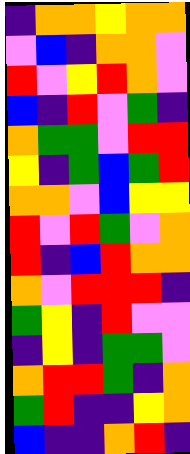[["indigo", "orange", "orange", "yellow", "orange", "orange"], ["violet", "blue", "indigo", "orange", "orange", "violet"], ["red", "violet", "yellow", "red", "orange", "violet"], ["blue", "indigo", "red", "violet", "green", "indigo"], ["orange", "green", "green", "violet", "red", "red"], ["yellow", "indigo", "green", "blue", "green", "red"], ["orange", "orange", "violet", "blue", "yellow", "yellow"], ["red", "violet", "red", "green", "violet", "orange"], ["red", "indigo", "blue", "red", "orange", "orange"], ["orange", "violet", "red", "red", "red", "indigo"], ["green", "yellow", "indigo", "red", "violet", "violet"], ["indigo", "yellow", "indigo", "green", "green", "violet"], ["orange", "red", "red", "green", "indigo", "orange"], ["green", "red", "indigo", "indigo", "yellow", "orange"], ["blue", "indigo", "indigo", "orange", "red", "indigo"]]